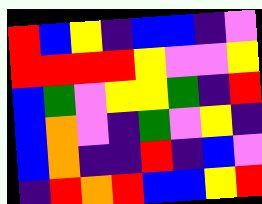[["red", "blue", "yellow", "indigo", "blue", "blue", "indigo", "violet"], ["red", "red", "red", "red", "yellow", "violet", "violet", "yellow"], ["blue", "green", "violet", "yellow", "yellow", "green", "indigo", "red"], ["blue", "orange", "violet", "indigo", "green", "violet", "yellow", "indigo"], ["blue", "orange", "indigo", "indigo", "red", "indigo", "blue", "violet"], ["indigo", "red", "orange", "red", "blue", "blue", "yellow", "red"]]